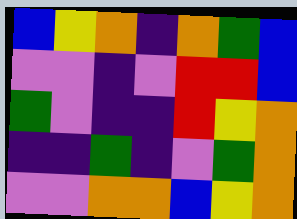[["blue", "yellow", "orange", "indigo", "orange", "green", "blue"], ["violet", "violet", "indigo", "violet", "red", "red", "blue"], ["green", "violet", "indigo", "indigo", "red", "yellow", "orange"], ["indigo", "indigo", "green", "indigo", "violet", "green", "orange"], ["violet", "violet", "orange", "orange", "blue", "yellow", "orange"]]